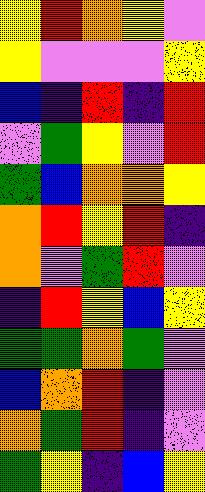[["yellow", "red", "orange", "yellow", "violet"], ["yellow", "violet", "violet", "violet", "yellow"], ["blue", "indigo", "red", "indigo", "red"], ["violet", "green", "yellow", "violet", "red"], ["green", "blue", "orange", "orange", "yellow"], ["orange", "red", "yellow", "red", "indigo"], ["orange", "violet", "green", "red", "violet"], ["indigo", "red", "yellow", "blue", "yellow"], ["green", "green", "orange", "green", "violet"], ["blue", "orange", "red", "indigo", "violet"], ["orange", "green", "red", "indigo", "violet"], ["green", "yellow", "indigo", "blue", "yellow"]]